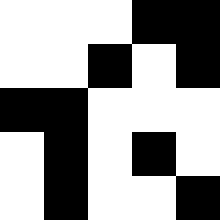[["white", "white", "white", "black", "black"], ["white", "white", "black", "white", "black"], ["black", "black", "white", "white", "white"], ["white", "black", "white", "black", "white"], ["white", "black", "white", "white", "black"]]